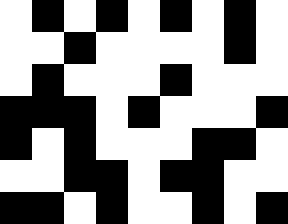[["white", "black", "white", "black", "white", "black", "white", "black", "white"], ["white", "white", "black", "white", "white", "white", "white", "black", "white"], ["white", "black", "white", "white", "white", "black", "white", "white", "white"], ["black", "black", "black", "white", "black", "white", "white", "white", "black"], ["black", "white", "black", "white", "white", "white", "black", "black", "white"], ["white", "white", "black", "black", "white", "black", "black", "white", "white"], ["black", "black", "white", "black", "white", "white", "black", "white", "black"]]